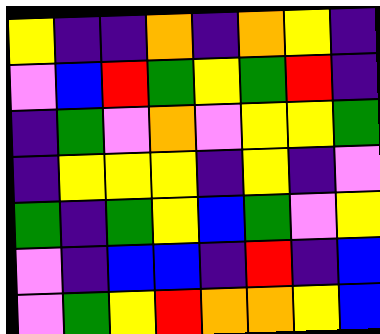[["yellow", "indigo", "indigo", "orange", "indigo", "orange", "yellow", "indigo"], ["violet", "blue", "red", "green", "yellow", "green", "red", "indigo"], ["indigo", "green", "violet", "orange", "violet", "yellow", "yellow", "green"], ["indigo", "yellow", "yellow", "yellow", "indigo", "yellow", "indigo", "violet"], ["green", "indigo", "green", "yellow", "blue", "green", "violet", "yellow"], ["violet", "indigo", "blue", "blue", "indigo", "red", "indigo", "blue"], ["violet", "green", "yellow", "red", "orange", "orange", "yellow", "blue"]]